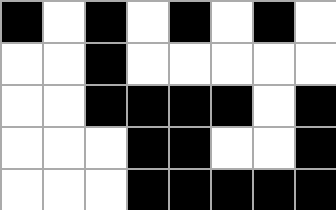[["black", "white", "black", "white", "black", "white", "black", "white"], ["white", "white", "black", "white", "white", "white", "white", "white"], ["white", "white", "black", "black", "black", "black", "white", "black"], ["white", "white", "white", "black", "black", "white", "white", "black"], ["white", "white", "white", "black", "black", "black", "black", "black"]]